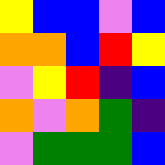[["yellow", "blue", "blue", "violet", "blue"], ["orange", "orange", "blue", "red", "yellow"], ["violet", "yellow", "red", "indigo", "blue"], ["orange", "violet", "orange", "green", "indigo"], ["violet", "green", "green", "green", "blue"]]